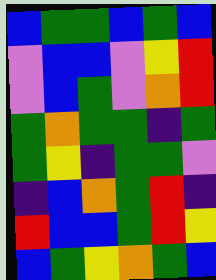[["blue", "green", "green", "blue", "green", "blue"], ["violet", "blue", "blue", "violet", "yellow", "red"], ["violet", "blue", "green", "violet", "orange", "red"], ["green", "orange", "green", "green", "indigo", "green"], ["green", "yellow", "indigo", "green", "green", "violet"], ["indigo", "blue", "orange", "green", "red", "indigo"], ["red", "blue", "blue", "green", "red", "yellow"], ["blue", "green", "yellow", "orange", "green", "blue"]]